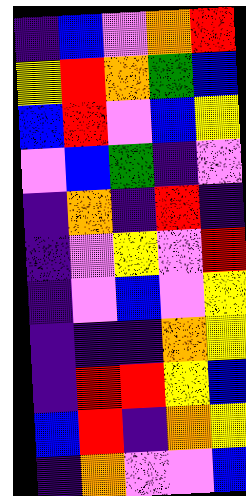[["indigo", "blue", "violet", "orange", "red"], ["yellow", "red", "orange", "green", "blue"], ["blue", "red", "violet", "blue", "yellow"], ["violet", "blue", "green", "indigo", "violet"], ["indigo", "orange", "indigo", "red", "indigo"], ["indigo", "violet", "yellow", "violet", "red"], ["indigo", "violet", "blue", "violet", "yellow"], ["indigo", "indigo", "indigo", "orange", "yellow"], ["indigo", "red", "red", "yellow", "blue"], ["blue", "red", "indigo", "orange", "yellow"], ["indigo", "orange", "violet", "violet", "blue"]]